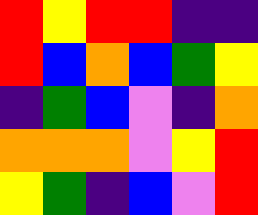[["red", "yellow", "red", "red", "indigo", "indigo"], ["red", "blue", "orange", "blue", "green", "yellow"], ["indigo", "green", "blue", "violet", "indigo", "orange"], ["orange", "orange", "orange", "violet", "yellow", "red"], ["yellow", "green", "indigo", "blue", "violet", "red"]]